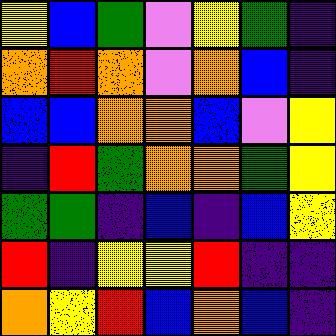[["yellow", "blue", "green", "violet", "yellow", "green", "indigo"], ["orange", "red", "orange", "violet", "orange", "blue", "indigo"], ["blue", "blue", "orange", "orange", "blue", "violet", "yellow"], ["indigo", "red", "green", "orange", "orange", "green", "yellow"], ["green", "green", "indigo", "blue", "indigo", "blue", "yellow"], ["red", "indigo", "yellow", "yellow", "red", "indigo", "indigo"], ["orange", "yellow", "red", "blue", "orange", "blue", "indigo"]]